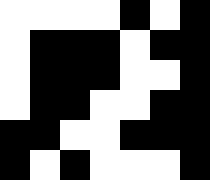[["white", "white", "white", "white", "black", "white", "black"], ["white", "black", "black", "black", "white", "black", "black"], ["white", "black", "black", "black", "white", "white", "black"], ["white", "black", "black", "white", "white", "black", "black"], ["black", "black", "white", "white", "black", "black", "black"], ["black", "white", "black", "white", "white", "white", "black"]]